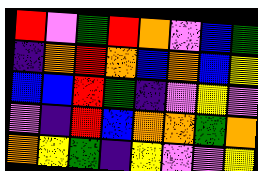[["red", "violet", "green", "red", "orange", "violet", "blue", "green"], ["indigo", "orange", "red", "orange", "blue", "orange", "blue", "yellow"], ["blue", "blue", "red", "green", "indigo", "violet", "yellow", "violet"], ["violet", "indigo", "red", "blue", "orange", "orange", "green", "orange"], ["orange", "yellow", "green", "indigo", "yellow", "violet", "violet", "yellow"]]